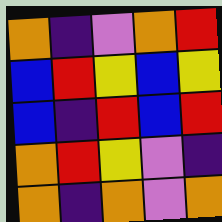[["orange", "indigo", "violet", "orange", "red"], ["blue", "red", "yellow", "blue", "yellow"], ["blue", "indigo", "red", "blue", "red"], ["orange", "red", "yellow", "violet", "indigo"], ["orange", "indigo", "orange", "violet", "orange"]]